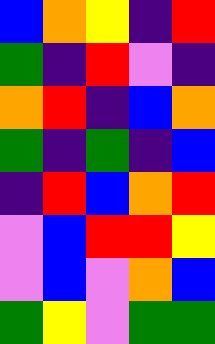[["blue", "orange", "yellow", "indigo", "red"], ["green", "indigo", "red", "violet", "indigo"], ["orange", "red", "indigo", "blue", "orange"], ["green", "indigo", "green", "indigo", "blue"], ["indigo", "red", "blue", "orange", "red"], ["violet", "blue", "red", "red", "yellow"], ["violet", "blue", "violet", "orange", "blue"], ["green", "yellow", "violet", "green", "green"]]